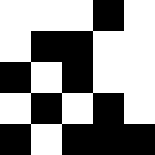[["white", "white", "white", "black", "white"], ["white", "black", "black", "white", "white"], ["black", "white", "black", "white", "white"], ["white", "black", "white", "black", "white"], ["black", "white", "black", "black", "black"]]